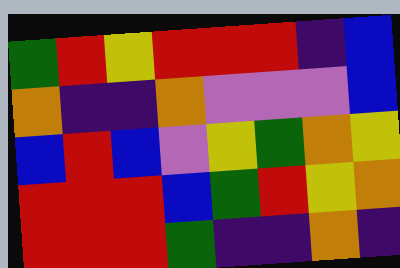[["green", "red", "yellow", "red", "red", "red", "indigo", "blue"], ["orange", "indigo", "indigo", "orange", "violet", "violet", "violet", "blue"], ["blue", "red", "blue", "violet", "yellow", "green", "orange", "yellow"], ["red", "red", "red", "blue", "green", "red", "yellow", "orange"], ["red", "red", "red", "green", "indigo", "indigo", "orange", "indigo"]]